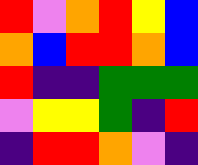[["red", "violet", "orange", "red", "yellow", "blue"], ["orange", "blue", "red", "red", "orange", "blue"], ["red", "indigo", "indigo", "green", "green", "green"], ["violet", "yellow", "yellow", "green", "indigo", "red"], ["indigo", "red", "red", "orange", "violet", "indigo"]]